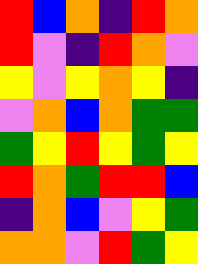[["red", "blue", "orange", "indigo", "red", "orange"], ["red", "violet", "indigo", "red", "orange", "violet"], ["yellow", "violet", "yellow", "orange", "yellow", "indigo"], ["violet", "orange", "blue", "orange", "green", "green"], ["green", "yellow", "red", "yellow", "green", "yellow"], ["red", "orange", "green", "red", "red", "blue"], ["indigo", "orange", "blue", "violet", "yellow", "green"], ["orange", "orange", "violet", "red", "green", "yellow"]]